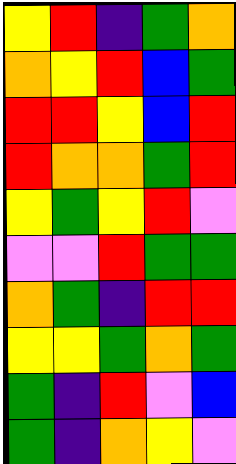[["yellow", "red", "indigo", "green", "orange"], ["orange", "yellow", "red", "blue", "green"], ["red", "red", "yellow", "blue", "red"], ["red", "orange", "orange", "green", "red"], ["yellow", "green", "yellow", "red", "violet"], ["violet", "violet", "red", "green", "green"], ["orange", "green", "indigo", "red", "red"], ["yellow", "yellow", "green", "orange", "green"], ["green", "indigo", "red", "violet", "blue"], ["green", "indigo", "orange", "yellow", "violet"]]